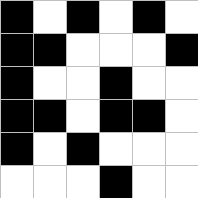[["black", "white", "black", "white", "black", "white"], ["black", "black", "white", "white", "white", "black"], ["black", "white", "white", "black", "white", "white"], ["black", "black", "white", "black", "black", "white"], ["black", "white", "black", "white", "white", "white"], ["white", "white", "white", "black", "white", "white"]]